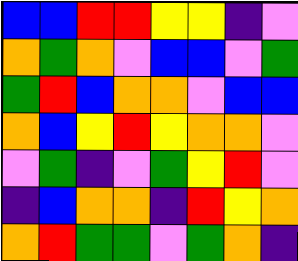[["blue", "blue", "red", "red", "yellow", "yellow", "indigo", "violet"], ["orange", "green", "orange", "violet", "blue", "blue", "violet", "green"], ["green", "red", "blue", "orange", "orange", "violet", "blue", "blue"], ["orange", "blue", "yellow", "red", "yellow", "orange", "orange", "violet"], ["violet", "green", "indigo", "violet", "green", "yellow", "red", "violet"], ["indigo", "blue", "orange", "orange", "indigo", "red", "yellow", "orange"], ["orange", "red", "green", "green", "violet", "green", "orange", "indigo"]]